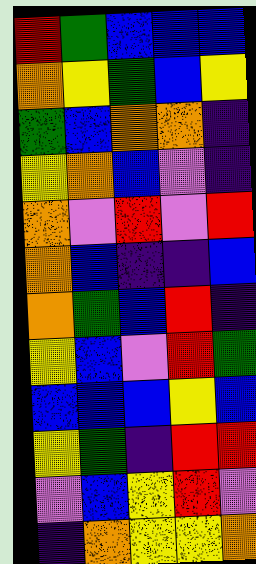[["red", "green", "blue", "blue", "blue"], ["orange", "yellow", "green", "blue", "yellow"], ["green", "blue", "orange", "orange", "indigo"], ["yellow", "orange", "blue", "violet", "indigo"], ["orange", "violet", "red", "violet", "red"], ["orange", "blue", "indigo", "indigo", "blue"], ["orange", "green", "blue", "red", "indigo"], ["yellow", "blue", "violet", "red", "green"], ["blue", "blue", "blue", "yellow", "blue"], ["yellow", "green", "indigo", "red", "red"], ["violet", "blue", "yellow", "red", "violet"], ["indigo", "orange", "yellow", "yellow", "orange"]]